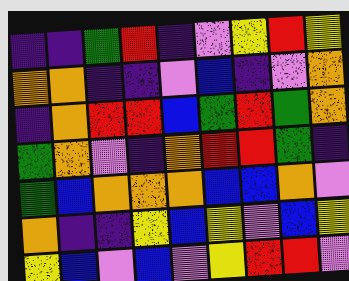[["indigo", "indigo", "green", "red", "indigo", "violet", "yellow", "red", "yellow"], ["orange", "orange", "indigo", "indigo", "violet", "blue", "indigo", "violet", "orange"], ["indigo", "orange", "red", "red", "blue", "green", "red", "green", "orange"], ["green", "orange", "violet", "indigo", "orange", "red", "red", "green", "indigo"], ["green", "blue", "orange", "orange", "orange", "blue", "blue", "orange", "violet"], ["orange", "indigo", "indigo", "yellow", "blue", "yellow", "violet", "blue", "yellow"], ["yellow", "blue", "violet", "blue", "violet", "yellow", "red", "red", "violet"]]